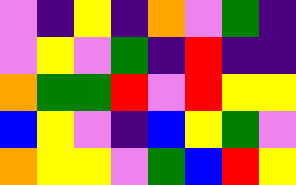[["violet", "indigo", "yellow", "indigo", "orange", "violet", "green", "indigo"], ["violet", "yellow", "violet", "green", "indigo", "red", "indigo", "indigo"], ["orange", "green", "green", "red", "violet", "red", "yellow", "yellow"], ["blue", "yellow", "violet", "indigo", "blue", "yellow", "green", "violet"], ["orange", "yellow", "yellow", "violet", "green", "blue", "red", "yellow"]]